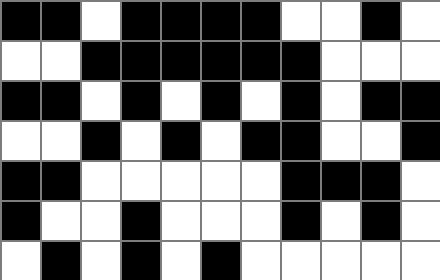[["black", "black", "white", "black", "black", "black", "black", "white", "white", "black", "white"], ["white", "white", "black", "black", "black", "black", "black", "black", "white", "white", "white"], ["black", "black", "white", "black", "white", "black", "white", "black", "white", "black", "black"], ["white", "white", "black", "white", "black", "white", "black", "black", "white", "white", "black"], ["black", "black", "white", "white", "white", "white", "white", "black", "black", "black", "white"], ["black", "white", "white", "black", "white", "white", "white", "black", "white", "black", "white"], ["white", "black", "white", "black", "white", "black", "white", "white", "white", "white", "white"]]